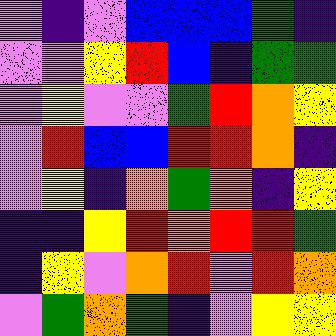[["violet", "indigo", "violet", "blue", "blue", "blue", "green", "indigo"], ["violet", "violet", "yellow", "red", "blue", "indigo", "green", "green"], ["violet", "yellow", "violet", "violet", "green", "red", "orange", "yellow"], ["violet", "red", "blue", "blue", "red", "red", "orange", "indigo"], ["violet", "yellow", "indigo", "orange", "green", "orange", "indigo", "yellow"], ["indigo", "indigo", "yellow", "red", "orange", "red", "red", "green"], ["indigo", "yellow", "violet", "orange", "red", "violet", "red", "orange"], ["violet", "green", "orange", "green", "indigo", "violet", "yellow", "yellow"]]